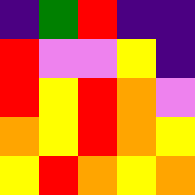[["indigo", "green", "red", "indigo", "indigo"], ["red", "violet", "violet", "yellow", "indigo"], ["red", "yellow", "red", "orange", "violet"], ["orange", "yellow", "red", "orange", "yellow"], ["yellow", "red", "orange", "yellow", "orange"]]